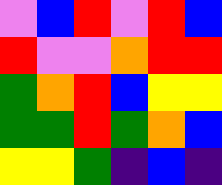[["violet", "blue", "red", "violet", "red", "blue"], ["red", "violet", "violet", "orange", "red", "red"], ["green", "orange", "red", "blue", "yellow", "yellow"], ["green", "green", "red", "green", "orange", "blue"], ["yellow", "yellow", "green", "indigo", "blue", "indigo"]]